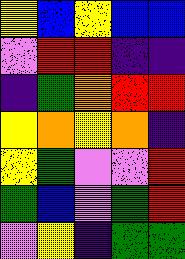[["yellow", "blue", "yellow", "blue", "blue"], ["violet", "red", "red", "indigo", "indigo"], ["indigo", "green", "orange", "red", "red"], ["yellow", "orange", "yellow", "orange", "indigo"], ["yellow", "green", "violet", "violet", "red"], ["green", "blue", "violet", "green", "red"], ["violet", "yellow", "indigo", "green", "green"]]